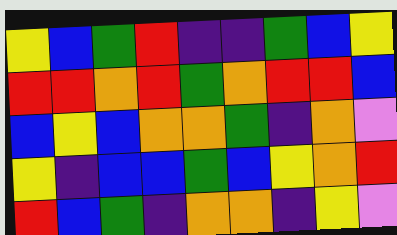[["yellow", "blue", "green", "red", "indigo", "indigo", "green", "blue", "yellow"], ["red", "red", "orange", "red", "green", "orange", "red", "red", "blue"], ["blue", "yellow", "blue", "orange", "orange", "green", "indigo", "orange", "violet"], ["yellow", "indigo", "blue", "blue", "green", "blue", "yellow", "orange", "red"], ["red", "blue", "green", "indigo", "orange", "orange", "indigo", "yellow", "violet"]]